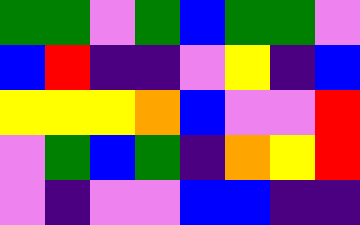[["green", "green", "violet", "green", "blue", "green", "green", "violet"], ["blue", "red", "indigo", "indigo", "violet", "yellow", "indigo", "blue"], ["yellow", "yellow", "yellow", "orange", "blue", "violet", "violet", "red"], ["violet", "green", "blue", "green", "indigo", "orange", "yellow", "red"], ["violet", "indigo", "violet", "violet", "blue", "blue", "indigo", "indigo"]]